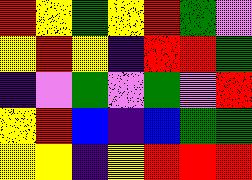[["red", "yellow", "green", "yellow", "red", "green", "violet"], ["yellow", "red", "yellow", "indigo", "red", "red", "green"], ["indigo", "violet", "green", "violet", "green", "violet", "red"], ["yellow", "red", "blue", "indigo", "blue", "green", "green"], ["yellow", "yellow", "indigo", "yellow", "red", "red", "red"]]